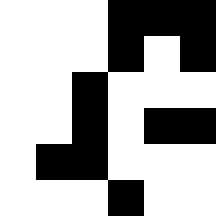[["white", "white", "white", "black", "black", "black"], ["white", "white", "white", "black", "white", "black"], ["white", "white", "black", "white", "white", "white"], ["white", "white", "black", "white", "black", "black"], ["white", "black", "black", "white", "white", "white"], ["white", "white", "white", "black", "white", "white"]]